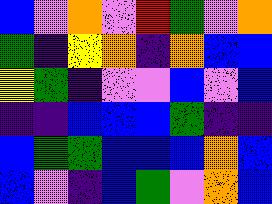[["blue", "violet", "orange", "violet", "red", "green", "violet", "orange"], ["green", "indigo", "yellow", "orange", "indigo", "orange", "blue", "blue"], ["yellow", "green", "indigo", "violet", "violet", "blue", "violet", "blue"], ["indigo", "indigo", "blue", "blue", "blue", "green", "indigo", "indigo"], ["blue", "green", "green", "blue", "blue", "blue", "orange", "blue"], ["blue", "violet", "indigo", "blue", "green", "violet", "orange", "blue"]]